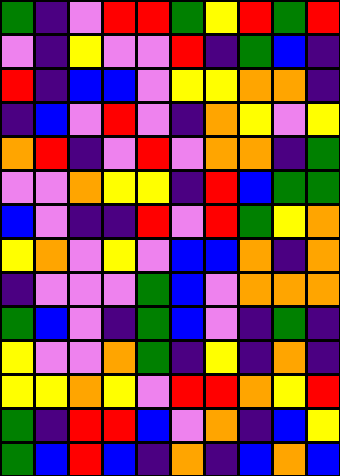[["green", "indigo", "violet", "red", "red", "green", "yellow", "red", "green", "red"], ["violet", "indigo", "yellow", "violet", "violet", "red", "indigo", "green", "blue", "indigo"], ["red", "indigo", "blue", "blue", "violet", "yellow", "yellow", "orange", "orange", "indigo"], ["indigo", "blue", "violet", "red", "violet", "indigo", "orange", "yellow", "violet", "yellow"], ["orange", "red", "indigo", "violet", "red", "violet", "orange", "orange", "indigo", "green"], ["violet", "violet", "orange", "yellow", "yellow", "indigo", "red", "blue", "green", "green"], ["blue", "violet", "indigo", "indigo", "red", "violet", "red", "green", "yellow", "orange"], ["yellow", "orange", "violet", "yellow", "violet", "blue", "blue", "orange", "indigo", "orange"], ["indigo", "violet", "violet", "violet", "green", "blue", "violet", "orange", "orange", "orange"], ["green", "blue", "violet", "indigo", "green", "blue", "violet", "indigo", "green", "indigo"], ["yellow", "violet", "violet", "orange", "green", "indigo", "yellow", "indigo", "orange", "indigo"], ["yellow", "yellow", "orange", "yellow", "violet", "red", "red", "orange", "yellow", "red"], ["green", "indigo", "red", "red", "blue", "violet", "orange", "indigo", "blue", "yellow"], ["green", "blue", "red", "blue", "indigo", "orange", "indigo", "blue", "orange", "blue"]]